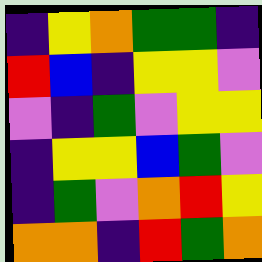[["indigo", "yellow", "orange", "green", "green", "indigo"], ["red", "blue", "indigo", "yellow", "yellow", "violet"], ["violet", "indigo", "green", "violet", "yellow", "yellow"], ["indigo", "yellow", "yellow", "blue", "green", "violet"], ["indigo", "green", "violet", "orange", "red", "yellow"], ["orange", "orange", "indigo", "red", "green", "orange"]]